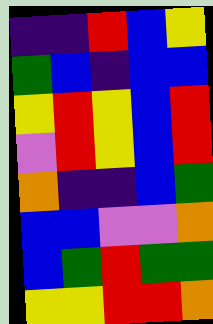[["indigo", "indigo", "red", "blue", "yellow"], ["green", "blue", "indigo", "blue", "blue"], ["yellow", "red", "yellow", "blue", "red"], ["violet", "red", "yellow", "blue", "red"], ["orange", "indigo", "indigo", "blue", "green"], ["blue", "blue", "violet", "violet", "orange"], ["blue", "green", "red", "green", "green"], ["yellow", "yellow", "red", "red", "orange"]]